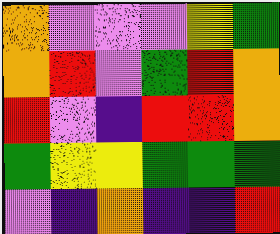[["orange", "violet", "violet", "violet", "yellow", "green"], ["orange", "red", "violet", "green", "red", "orange"], ["red", "violet", "indigo", "red", "red", "orange"], ["green", "yellow", "yellow", "green", "green", "green"], ["violet", "indigo", "orange", "indigo", "indigo", "red"]]